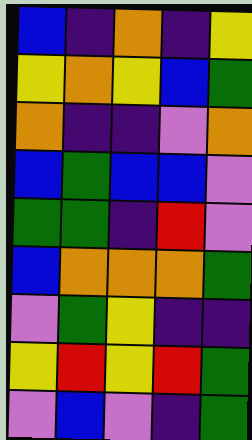[["blue", "indigo", "orange", "indigo", "yellow"], ["yellow", "orange", "yellow", "blue", "green"], ["orange", "indigo", "indigo", "violet", "orange"], ["blue", "green", "blue", "blue", "violet"], ["green", "green", "indigo", "red", "violet"], ["blue", "orange", "orange", "orange", "green"], ["violet", "green", "yellow", "indigo", "indigo"], ["yellow", "red", "yellow", "red", "green"], ["violet", "blue", "violet", "indigo", "green"]]